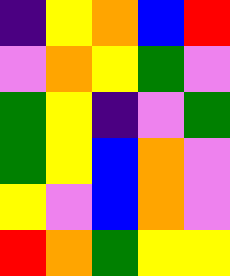[["indigo", "yellow", "orange", "blue", "red"], ["violet", "orange", "yellow", "green", "violet"], ["green", "yellow", "indigo", "violet", "green"], ["green", "yellow", "blue", "orange", "violet"], ["yellow", "violet", "blue", "orange", "violet"], ["red", "orange", "green", "yellow", "yellow"]]